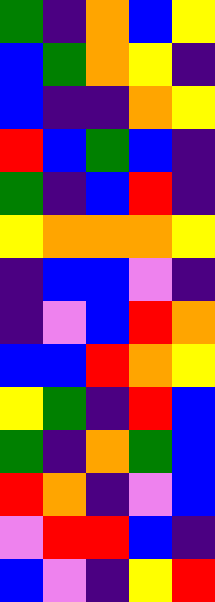[["green", "indigo", "orange", "blue", "yellow"], ["blue", "green", "orange", "yellow", "indigo"], ["blue", "indigo", "indigo", "orange", "yellow"], ["red", "blue", "green", "blue", "indigo"], ["green", "indigo", "blue", "red", "indigo"], ["yellow", "orange", "orange", "orange", "yellow"], ["indigo", "blue", "blue", "violet", "indigo"], ["indigo", "violet", "blue", "red", "orange"], ["blue", "blue", "red", "orange", "yellow"], ["yellow", "green", "indigo", "red", "blue"], ["green", "indigo", "orange", "green", "blue"], ["red", "orange", "indigo", "violet", "blue"], ["violet", "red", "red", "blue", "indigo"], ["blue", "violet", "indigo", "yellow", "red"]]